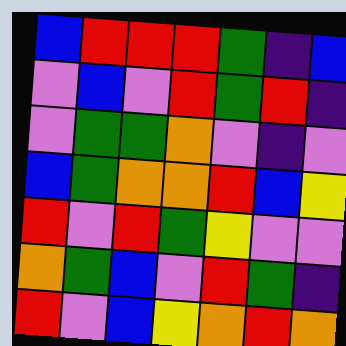[["blue", "red", "red", "red", "green", "indigo", "blue"], ["violet", "blue", "violet", "red", "green", "red", "indigo"], ["violet", "green", "green", "orange", "violet", "indigo", "violet"], ["blue", "green", "orange", "orange", "red", "blue", "yellow"], ["red", "violet", "red", "green", "yellow", "violet", "violet"], ["orange", "green", "blue", "violet", "red", "green", "indigo"], ["red", "violet", "blue", "yellow", "orange", "red", "orange"]]